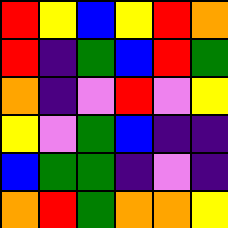[["red", "yellow", "blue", "yellow", "red", "orange"], ["red", "indigo", "green", "blue", "red", "green"], ["orange", "indigo", "violet", "red", "violet", "yellow"], ["yellow", "violet", "green", "blue", "indigo", "indigo"], ["blue", "green", "green", "indigo", "violet", "indigo"], ["orange", "red", "green", "orange", "orange", "yellow"]]